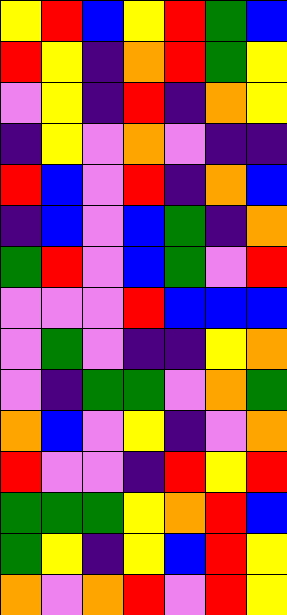[["yellow", "red", "blue", "yellow", "red", "green", "blue"], ["red", "yellow", "indigo", "orange", "red", "green", "yellow"], ["violet", "yellow", "indigo", "red", "indigo", "orange", "yellow"], ["indigo", "yellow", "violet", "orange", "violet", "indigo", "indigo"], ["red", "blue", "violet", "red", "indigo", "orange", "blue"], ["indigo", "blue", "violet", "blue", "green", "indigo", "orange"], ["green", "red", "violet", "blue", "green", "violet", "red"], ["violet", "violet", "violet", "red", "blue", "blue", "blue"], ["violet", "green", "violet", "indigo", "indigo", "yellow", "orange"], ["violet", "indigo", "green", "green", "violet", "orange", "green"], ["orange", "blue", "violet", "yellow", "indigo", "violet", "orange"], ["red", "violet", "violet", "indigo", "red", "yellow", "red"], ["green", "green", "green", "yellow", "orange", "red", "blue"], ["green", "yellow", "indigo", "yellow", "blue", "red", "yellow"], ["orange", "violet", "orange", "red", "violet", "red", "yellow"]]